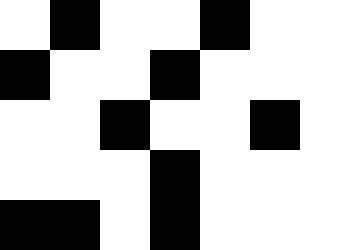[["white", "black", "white", "white", "black", "white", "white"], ["black", "white", "white", "black", "white", "white", "white"], ["white", "white", "black", "white", "white", "black", "white"], ["white", "white", "white", "black", "white", "white", "white"], ["black", "black", "white", "black", "white", "white", "white"]]